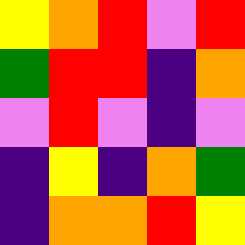[["yellow", "orange", "red", "violet", "red"], ["green", "red", "red", "indigo", "orange"], ["violet", "red", "violet", "indigo", "violet"], ["indigo", "yellow", "indigo", "orange", "green"], ["indigo", "orange", "orange", "red", "yellow"]]